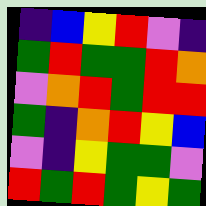[["indigo", "blue", "yellow", "red", "violet", "indigo"], ["green", "red", "green", "green", "red", "orange"], ["violet", "orange", "red", "green", "red", "red"], ["green", "indigo", "orange", "red", "yellow", "blue"], ["violet", "indigo", "yellow", "green", "green", "violet"], ["red", "green", "red", "green", "yellow", "green"]]